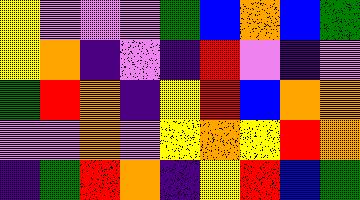[["yellow", "violet", "violet", "violet", "green", "blue", "orange", "blue", "green"], ["yellow", "orange", "indigo", "violet", "indigo", "red", "violet", "indigo", "violet"], ["green", "red", "orange", "indigo", "yellow", "red", "blue", "orange", "orange"], ["violet", "violet", "orange", "violet", "yellow", "orange", "yellow", "red", "orange"], ["indigo", "green", "red", "orange", "indigo", "yellow", "red", "blue", "green"]]